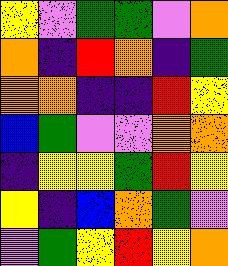[["yellow", "violet", "green", "green", "violet", "orange"], ["orange", "indigo", "red", "orange", "indigo", "green"], ["orange", "orange", "indigo", "indigo", "red", "yellow"], ["blue", "green", "violet", "violet", "orange", "orange"], ["indigo", "yellow", "yellow", "green", "red", "yellow"], ["yellow", "indigo", "blue", "orange", "green", "violet"], ["violet", "green", "yellow", "red", "yellow", "orange"]]